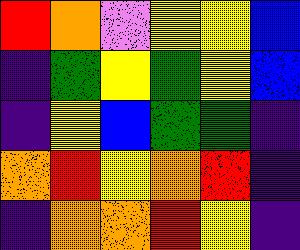[["red", "orange", "violet", "yellow", "yellow", "blue"], ["indigo", "green", "yellow", "green", "yellow", "blue"], ["indigo", "yellow", "blue", "green", "green", "indigo"], ["orange", "red", "yellow", "orange", "red", "indigo"], ["indigo", "orange", "orange", "red", "yellow", "indigo"]]